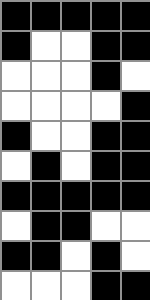[["black", "black", "black", "black", "black"], ["black", "white", "white", "black", "black"], ["white", "white", "white", "black", "white"], ["white", "white", "white", "white", "black"], ["black", "white", "white", "black", "black"], ["white", "black", "white", "black", "black"], ["black", "black", "black", "black", "black"], ["white", "black", "black", "white", "white"], ["black", "black", "white", "black", "white"], ["white", "white", "white", "black", "black"]]